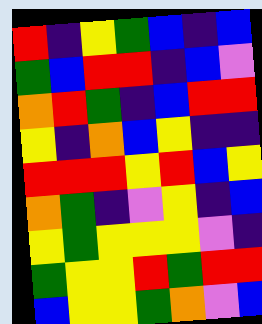[["red", "indigo", "yellow", "green", "blue", "indigo", "blue"], ["green", "blue", "red", "red", "indigo", "blue", "violet"], ["orange", "red", "green", "indigo", "blue", "red", "red"], ["yellow", "indigo", "orange", "blue", "yellow", "indigo", "indigo"], ["red", "red", "red", "yellow", "red", "blue", "yellow"], ["orange", "green", "indigo", "violet", "yellow", "indigo", "blue"], ["yellow", "green", "yellow", "yellow", "yellow", "violet", "indigo"], ["green", "yellow", "yellow", "red", "green", "red", "red"], ["blue", "yellow", "yellow", "green", "orange", "violet", "blue"]]